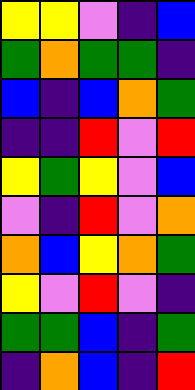[["yellow", "yellow", "violet", "indigo", "blue"], ["green", "orange", "green", "green", "indigo"], ["blue", "indigo", "blue", "orange", "green"], ["indigo", "indigo", "red", "violet", "red"], ["yellow", "green", "yellow", "violet", "blue"], ["violet", "indigo", "red", "violet", "orange"], ["orange", "blue", "yellow", "orange", "green"], ["yellow", "violet", "red", "violet", "indigo"], ["green", "green", "blue", "indigo", "green"], ["indigo", "orange", "blue", "indigo", "red"]]